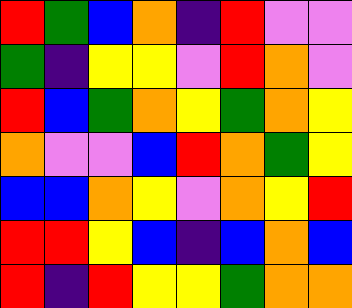[["red", "green", "blue", "orange", "indigo", "red", "violet", "violet"], ["green", "indigo", "yellow", "yellow", "violet", "red", "orange", "violet"], ["red", "blue", "green", "orange", "yellow", "green", "orange", "yellow"], ["orange", "violet", "violet", "blue", "red", "orange", "green", "yellow"], ["blue", "blue", "orange", "yellow", "violet", "orange", "yellow", "red"], ["red", "red", "yellow", "blue", "indigo", "blue", "orange", "blue"], ["red", "indigo", "red", "yellow", "yellow", "green", "orange", "orange"]]